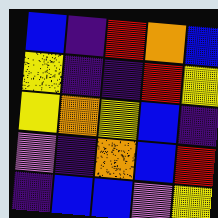[["blue", "indigo", "red", "orange", "blue"], ["yellow", "indigo", "indigo", "red", "yellow"], ["yellow", "orange", "yellow", "blue", "indigo"], ["violet", "indigo", "orange", "blue", "red"], ["indigo", "blue", "blue", "violet", "yellow"]]